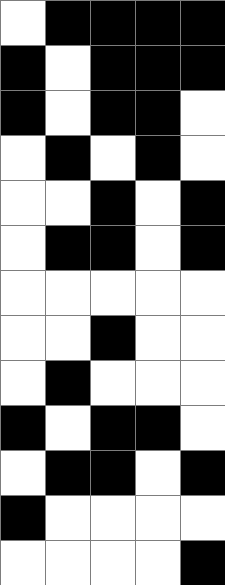[["white", "black", "black", "black", "black"], ["black", "white", "black", "black", "black"], ["black", "white", "black", "black", "white"], ["white", "black", "white", "black", "white"], ["white", "white", "black", "white", "black"], ["white", "black", "black", "white", "black"], ["white", "white", "white", "white", "white"], ["white", "white", "black", "white", "white"], ["white", "black", "white", "white", "white"], ["black", "white", "black", "black", "white"], ["white", "black", "black", "white", "black"], ["black", "white", "white", "white", "white"], ["white", "white", "white", "white", "black"]]